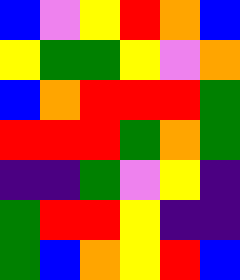[["blue", "violet", "yellow", "red", "orange", "blue"], ["yellow", "green", "green", "yellow", "violet", "orange"], ["blue", "orange", "red", "red", "red", "green"], ["red", "red", "red", "green", "orange", "green"], ["indigo", "indigo", "green", "violet", "yellow", "indigo"], ["green", "red", "red", "yellow", "indigo", "indigo"], ["green", "blue", "orange", "yellow", "red", "blue"]]